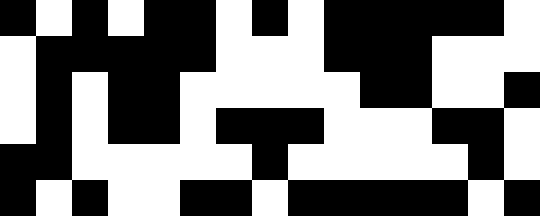[["black", "white", "black", "white", "black", "black", "white", "black", "white", "black", "black", "black", "black", "black", "white"], ["white", "black", "black", "black", "black", "black", "white", "white", "white", "black", "black", "black", "white", "white", "white"], ["white", "black", "white", "black", "black", "white", "white", "white", "white", "white", "black", "black", "white", "white", "black"], ["white", "black", "white", "black", "black", "white", "black", "black", "black", "white", "white", "white", "black", "black", "white"], ["black", "black", "white", "white", "white", "white", "white", "black", "white", "white", "white", "white", "white", "black", "white"], ["black", "white", "black", "white", "white", "black", "black", "white", "black", "black", "black", "black", "black", "white", "black"]]